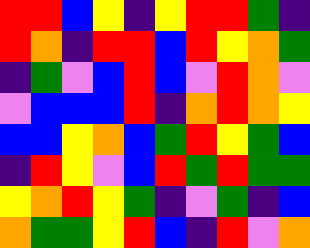[["red", "red", "blue", "yellow", "indigo", "yellow", "red", "red", "green", "indigo"], ["red", "orange", "indigo", "red", "red", "blue", "red", "yellow", "orange", "green"], ["indigo", "green", "violet", "blue", "red", "blue", "violet", "red", "orange", "violet"], ["violet", "blue", "blue", "blue", "red", "indigo", "orange", "red", "orange", "yellow"], ["blue", "blue", "yellow", "orange", "blue", "green", "red", "yellow", "green", "blue"], ["indigo", "red", "yellow", "violet", "blue", "red", "green", "red", "green", "green"], ["yellow", "orange", "red", "yellow", "green", "indigo", "violet", "green", "indigo", "blue"], ["orange", "green", "green", "yellow", "red", "blue", "indigo", "red", "violet", "orange"]]